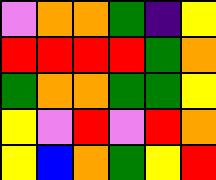[["violet", "orange", "orange", "green", "indigo", "yellow"], ["red", "red", "red", "red", "green", "orange"], ["green", "orange", "orange", "green", "green", "yellow"], ["yellow", "violet", "red", "violet", "red", "orange"], ["yellow", "blue", "orange", "green", "yellow", "red"]]